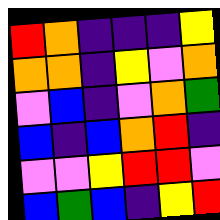[["red", "orange", "indigo", "indigo", "indigo", "yellow"], ["orange", "orange", "indigo", "yellow", "violet", "orange"], ["violet", "blue", "indigo", "violet", "orange", "green"], ["blue", "indigo", "blue", "orange", "red", "indigo"], ["violet", "violet", "yellow", "red", "red", "violet"], ["blue", "green", "blue", "indigo", "yellow", "red"]]